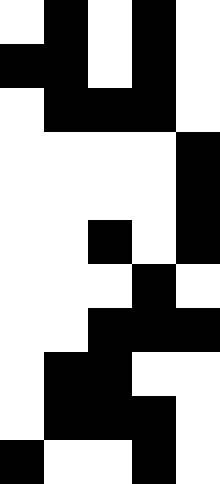[["white", "black", "white", "black", "white"], ["black", "black", "white", "black", "white"], ["white", "black", "black", "black", "white"], ["white", "white", "white", "white", "black"], ["white", "white", "white", "white", "black"], ["white", "white", "black", "white", "black"], ["white", "white", "white", "black", "white"], ["white", "white", "black", "black", "black"], ["white", "black", "black", "white", "white"], ["white", "black", "black", "black", "white"], ["black", "white", "white", "black", "white"]]